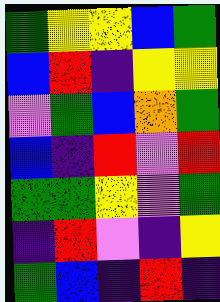[["green", "yellow", "yellow", "blue", "green"], ["blue", "red", "indigo", "yellow", "yellow"], ["violet", "green", "blue", "orange", "green"], ["blue", "indigo", "red", "violet", "red"], ["green", "green", "yellow", "violet", "green"], ["indigo", "red", "violet", "indigo", "yellow"], ["green", "blue", "indigo", "red", "indigo"]]